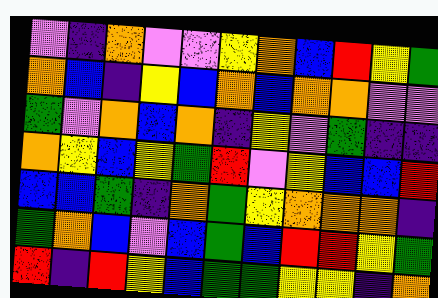[["violet", "indigo", "orange", "violet", "violet", "yellow", "orange", "blue", "red", "yellow", "green"], ["orange", "blue", "indigo", "yellow", "blue", "orange", "blue", "orange", "orange", "violet", "violet"], ["green", "violet", "orange", "blue", "orange", "indigo", "yellow", "violet", "green", "indigo", "indigo"], ["orange", "yellow", "blue", "yellow", "green", "red", "violet", "yellow", "blue", "blue", "red"], ["blue", "blue", "green", "indigo", "orange", "green", "yellow", "orange", "orange", "orange", "indigo"], ["green", "orange", "blue", "violet", "blue", "green", "blue", "red", "red", "yellow", "green"], ["red", "indigo", "red", "yellow", "blue", "green", "green", "yellow", "yellow", "indigo", "orange"]]